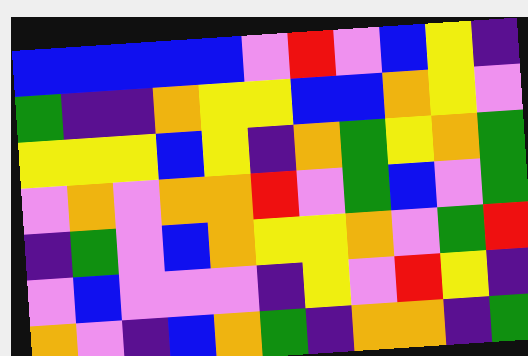[["blue", "blue", "blue", "blue", "blue", "violet", "red", "violet", "blue", "yellow", "indigo"], ["green", "indigo", "indigo", "orange", "yellow", "yellow", "blue", "blue", "orange", "yellow", "violet"], ["yellow", "yellow", "yellow", "blue", "yellow", "indigo", "orange", "green", "yellow", "orange", "green"], ["violet", "orange", "violet", "orange", "orange", "red", "violet", "green", "blue", "violet", "green"], ["indigo", "green", "violet", "blue", "orange", "yellow", "yellow", "orange", "violet", "green", "red"], ["violet", "blue", "violet", "violet", "violet", "indigo", "yellow", "violet", "red", "yellow", "indigo"], ["orange", "violet", "indigo", "blue", "orange", "green", "indigo", "orange", "orange", "indigo", "green"]]